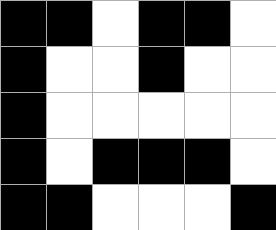[["black", "black", "white", "black", "black", "white"], ["black", "white", "white", "black", "white", "white"], ["black", "white", "white", "white", "white", "white"], ["black", "white", "black", "black", "black", "white"], ["black", "black", "white", "white", "white", "black"]]